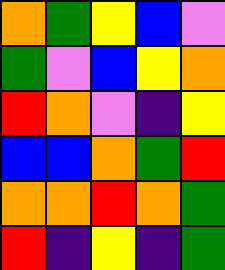[["orange", "green", "yellow", "blue", "violet"], ["green", "violet", "blue", "yellow", "orange"], ["red", "orange", "violet", "indigo", "yellow"], ["blue", "blue", "orange", "green", "red"], ["orange", "orange", "red", "orange", "green"], ["red", "indigo", "yellow", "indigo", "green"]]